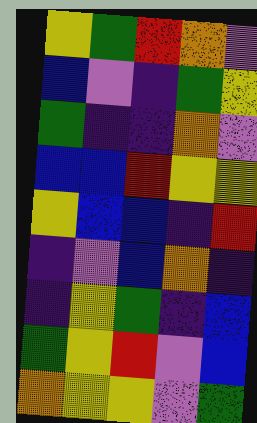[["yellow", "green", "red", "orange", "violet"], ["blue", "violet", "indigo", "green", "yellow"], ["green", "indigo", "indigo", "orange", "violet"], ["blue", "blue", "red", "yellow", "yellow"], ["yellow", "blue", "blue", "indigo", "red"], ["indigo", "violet", "blue", "orange", "indigo"], ["indigo", "yellow", "green", "indigo", "blue"], ["green", "yellow", "red", "violet", "blue"], ["orange", "yellow", "yellow", "violet", "green"]]